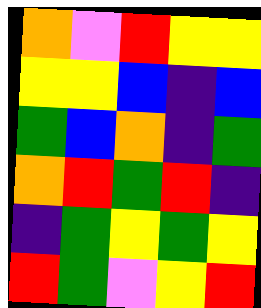[["orange", "violet", "red", "yellow", "yellow"], ["yellow", "yellow", "blue", "indigo", "blue"], ["green", "blue", "orange", "indigo", "green"], ["orange", "red", "green", "red", "indigo"], ["indigo", "green", "yellow", "green", "yellow"], ["red", "green", "violet", "yellow", "red"]]